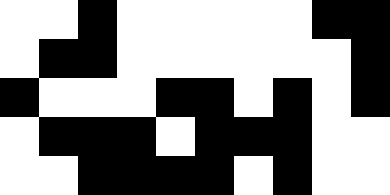[["white", "white", "black", "white", "white", "white", "white", "white", "black", "black"], ["white", "black", "black", "white", "white", "white", "white", "white", "white", "black"], ["black", "white", "white", "white", "black", "black", "white", "black", "white", "black"], ["white", "black", "black", "black", "white", "black", "black", "black", "white", "white"], ["white", "white", "black", "black", "black", "black", "white", "black", "white", "white"]]